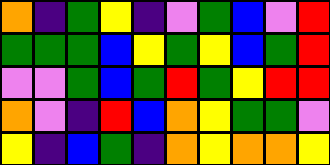[["orange", "indigo", "green", "yellow", "indigo", "violet", "green", "blue", "violet", "red"], ["green", "green", "green", "blue", "yellow", "green", "yellow", "blue", "green", "red"], ["violet", "violet", "green", "blue", "green", "red", "green", "yellow", "red", "red"], ["orange", "violet", "indigo", "red", "blue", "orange", "yellow", "green", "green", "violet"], ["yellow", "indigo", "blue", "green", "indigo", "orange", "yellow", "orange", "orange", "yellow"]]